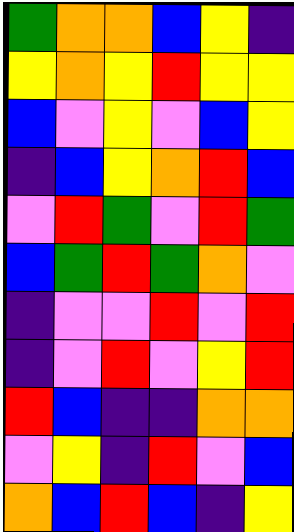[["green", "orange", "orange", "blue", "yellow", "indigo"], ["yellow", "orange", "yellow", "red", "yellow", "yellow"], ["blue", "violet", "yellow", "violet", "blue", "yellow"], ["indigo", "blue", "yellow", "orange", "red", "blue"], ["violet", "red", "green", "violet", "red", "green"], ["blue", "green", "red", "green", "orange", "violet"], ["indigo", "violet", "violet", "red", "violet", "red"], ["indigo", "violet", "red", "violet", "yellow", "red"], ["red", "blue", "indigo", "indigo", "orange", "orange"], ["violet", "yellow", "indigo", "red", "violet", "blue"], ["orange", "blue", "red", "blue", "indigo", "yellow"]]